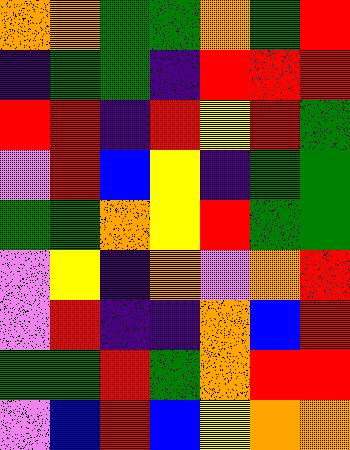[["orange", "orange", "green", "green", "orange", "green", "red"], ["indigo", "green", "green", "indigo", "red", "red", "red"], ["red", "red", "indigo", "red", "yellow", "red", "green"], ["violet", "red", "blue", "yellow", "indigo", "green", "green"], ["green", "green", "orange", "yellow", "red", "green", "green"], ["violet", "yellow", "indigo", "orange", "violet", "orange", "red"], ["violet", "red", "indigo", "indigo", "orange", "blue", "red"], ["green", "green", "red", "green", "orange", "red", "red"], ["violet", "blue", "red", "blue", "yellow", "orange", "orange"]]